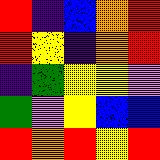[["red", "indigo", "blue", "orange", "red"], ["red", "yellow", "indigo", "orange", "red"], ["indigo", "green", "yellow", "yellow", "violet"], ["green", "violet", "yellow", "blue", "blue"], ["red", "orange", "red", "yellow", "red"]]